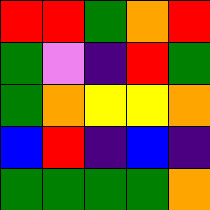[["red", "red", "green", "orange", "red"], ["green", "violet", "indigo", "red", "green"], ["green", "orange", "yellow", "yellow", "orange"], ["blue", "red", "indigo", "blue", "indigo"], ["green", "green", "green", "green", "orange"]]